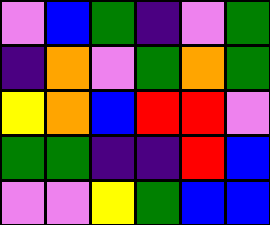[["violet", "blue", "green", "indigo", "violet", "green"], ["indigo", "orange", "violet", "green", "orange", "green"], ["yellow", "orange", "blue", "red", "red", "violet"], ["green", "green", "indigo", "indigo", "red", "blue"], ["violet", "violet", "yellow", "green", "blue", "blue"]]